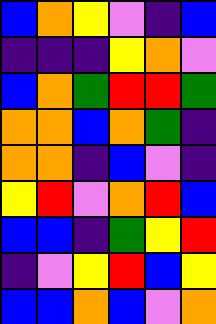[["blue", "orange", "yellow", "violet", "indigo", "blue"], ["indigo", "indigo", "indigo", "yellow", "orange", "violet"], ["blue", "orange", "green", "red", "red", "green"], ["orange", "orange", "blue", "orange", "green", "indigo"], ["orange", "orange", "indigo", "blue", "violet", "indigo"], ["yellow", "red", "violet", "orange", "red", "blue"], ["blue", "blue", "indigo", "green", "yellow", "red"], ["indigo", "violet", "yellow", "red", "blue", "yellow"], ["blue", "blue", "orange", "blue", "violet", "orange"]]